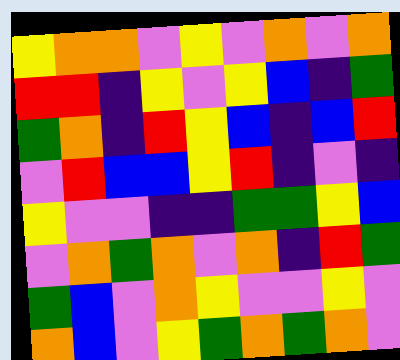[["yellow", "orange", "orange", "violet", "yellow", "violet", "orange", "violet", "orange"], ["red", "red", "indigo", "yellow", "violet", "yellow", "blue", "indigo", "green"], ["green", "orange", "indigo", "red", "yellow", "blue", "indigo", "blue", "red"], ["violet", "red", "blue", "blue", "yellow", "red", "indigo", "violet", "indigo"], ["yellow", "violet", "violet", "indigo", "indigo", "green", "green", "yellow", "blue"], ["violet", "orange", "green", "orange", "violet", "orange", "indigo", "red", "green"], ["green", "blue", "violet", "orange", "yellow", "violet", "violet", "yellow", "violet"], ["orange", "blue", "violet", "yellow", "green", "orange", "green", "orange", "violet"]]